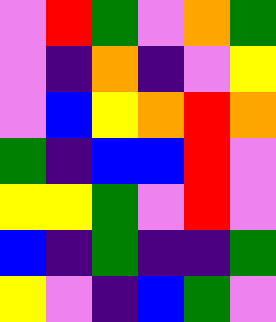[["violet", "red", "green", "violet", "orange", "green"], ["violet", "indigo", "orange", "indigo", "violet", "yellow"], ["violet", "blue", "yellow", "orange", "red", "orange"], ["green", "indigo", "blue", "blue", "red", "violet"], ["yellow", "yellow", "green", "violet", "red", "violet"], ["blue", "indigo", "green", "indigo", "indigo", "green"], ["yellow", "violet", "indigo", "blue", "green", "violet"]]